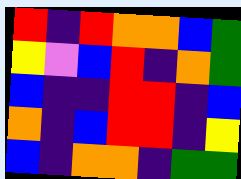[["red", "indigo", "red", "orange", "orange", "blue", "green"], ["yellow", "violet", "blue", "red", "indigo", "orange", "green"], ["blue", "indigo", "indigo", "red", "red", "indigo", "blue"], ["orange", "indigo", "blue", "red", "red", "indigo", "yellow"], ["blue", "indigo", "orange", "orange", "indigo", "green", "green"]]